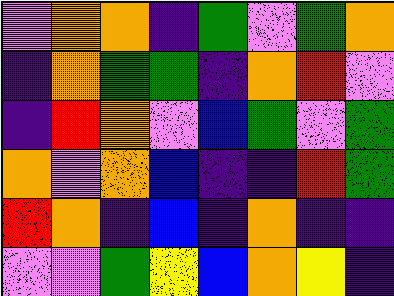[["violet", "orange", "orange", "indigo", "green", "violet", "green", "orange"], ["indigo", "orange", "green", "green", "indigo", "orange", "red", "violet"], ["indigo", "red", "orange", "violet", "blue", "green", "violet", "green"], ["orange", "violet", "orange", "blue", "indigo", "indigo", "red", "green"], ["red", "orange", "indigo", "blue", "indigo", "orange", "indigo", "indigo"], ["violet", "violet", "green", "yellow", "blue", "orange", "yellow", "indigo"]]